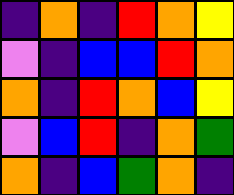[["indigo", "orange", "indigo", "red", "orange", "yellow"], ["violet", "indigo", "blue", "blue", "red", "orange"], ["orange", "indigo", "red", "orange", "blue", "yellow"], ["violet", "blue", "red", "indigo", "orange", "green"], ["orange", "indigo", "blue", "green", "orange", "indigo"]]